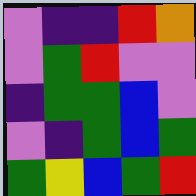[["violet", "indigo", "indigo", "red", "orange"], ["violet", "green", "red", "violet", "violet"], ["indigo", "green", "green", "blue", "violet"], ["violet", "indigo", "green", "blue", "green"], ["green", "yellow", "blue", "green", "red"]]